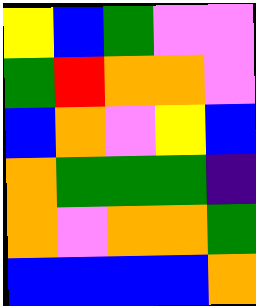[["yellow", "blue", "green", "violet", "violet"], ["green", "red", "orange", "orange", "violet"], ["blue", "orange", "violet", "yellow", "blue"], ["orange", "green", "green", "green", "indigo"], ["orange", "violet", "orange", "orange", "green"], ["blue", "blue", "blue", "blue", "orange"]]